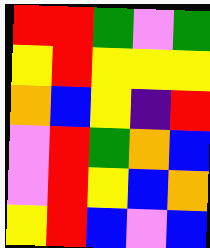[["red", "red", "green", "violet", "green"], ["yellow", "red", "yellow", "yellow", "yellow"], ["orange", "blue", "yellow", "indigo", "red"], ["violet", "red", "green", "orange", "blue"], ["violet", "red", "yellow", "blue", "orange"], ["yellow", "red", "blue", "violet", "blue"]]